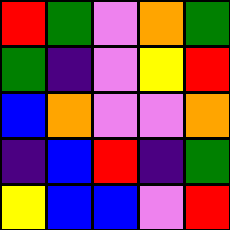[["red", "green", "violet", "orange", "green"], ["green", "indigo", "violet", "yellow", "red"], ["blue", "orange", "violet", "violet", "orange"], ["indigo", "blue", "red", "indigo", "green"], ["yellow", "blue", "blue", "violet", "red"]]